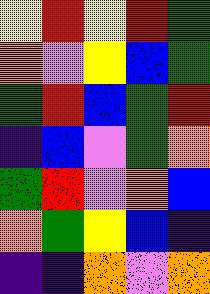[["yellow", "red", "yellow", "red", "green"], ["orange", "violet", "yellow", "blue", "green"], ["green", "red", "blue", "green", "red"], ["indigo", "blue", "violet", "green", "orange"], ["green", "red", "violet", "orange", "blue"], ["orange", "green", "yellow", "blue", "indigo"], ["indigo", "indigo", "orange", "violet", "orange"]]